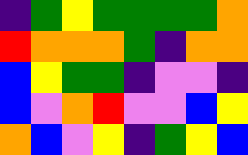[["indigo", "green", "yellow", "green", "green", "green", "green", "orange"], ["red", "orange", "orange", "orange", "green", "indigo", "orange", "orange"], ["blue", "yellow", "green", "green", "indigo", "violet", "violet", "indigo"], ["blue", "violet", "orange", "red", "violet", "violet", "blue", "yellow"], ["orange", "blue", "violet", "yellow", "indigo", "green", "yellow", "blue"]]